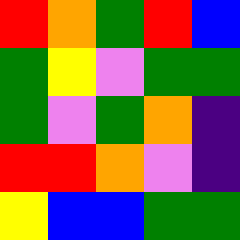[["red", "orange", "green", "red", "blue"], ["green", "yellow", "violet", "green", "green"], ["green", "violet", "green", "orange", "indigo"], ["red", "red", "orange", "violet", "indigo"], ["yellow", "blue", "blue", "green", "green"]]